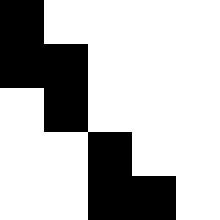[["black", "white", "white", "white", "white"], ["black", "black", "white", "white", "white"], ["white", "black", "white", "white", "white"], ["white", "white", "black", "white", "white"], ["white", "white", "black", "black", "white"]]